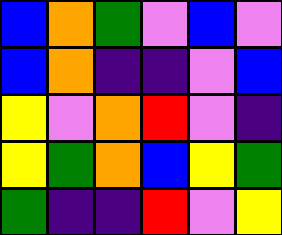[["blue", "orange", "green", "violet", "blue", "violet"], ["blue", "orange", "indigo", "indigo", "violet", "blue"], ["yellow", "violet", "orange", "red", "violet", "indigo"], ["yellow", "green", "orange", "blue", "yellow", "green"], ["green", "indigo", "indigo", "red", "violet", "yellow"]]